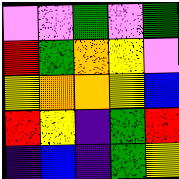[["violet", "violet", "green", "violet", "green"], ["red", "green", "orange", "yellow", "violet"], ["yellow", "orange", "orange", "yellow", "blue"], ["red", "yellow", "indigo", "green", "red"], ["indigo", "blue", "indigo", "green", "yellow"]]